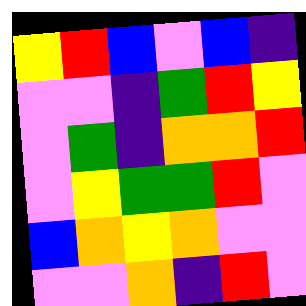[["yellow", "red", "blue", "violet", "blue", "indigo"], ["violet", "violet", "indigo", "green", "red", "yellow"], ["violet", "green", "indigo", "orange", "orange", "red"], ["violet", "yellow", "green", "green", "red", "violet"], ["blue", "orange", "yellow", "orange", "violet", "violet"], ["violet", "violet", "orange", "indigo", "red", "violet"]]